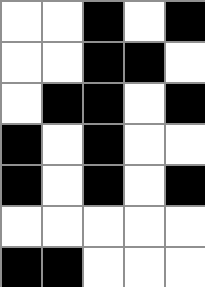[["white", "white", "black", "white", "black"], ["white", "white", "black", "black", "white"], ["white", "black", "black", "white", "black"], ["black", "white", "black", "white", "white"], ["black", "white", "black", "white", "black"], ["white", "white", "white", "white", "white"], ["black", "black", "white", "white", "white"]]